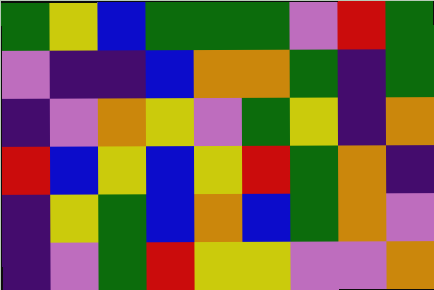[["green", "yellow", "blue", "green", "green", "green", "violet", "red", "green"], ["violet", "indigo", "indigo", "blue", "orange", "orange", "green", "indigo", "green"], ["indigo", "violet", "orange", "yellow", "violet", "green", "yellow", "indigo", "orange"], ["red", "blue", "yellow", "blue", "yellow", "red", "green", "orange", "indigo"], ["indigo", "yellow", "green", "blue", "orange", "blue", "green", "orange", "violet"], ["indigo", "violet", "green", "red", "yellow", "yellow", "violet", "violet", "orange"]]